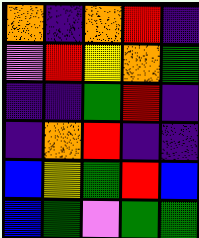[["orange", "indigo", "orange", "red", "indigo"], ["violet", "red", "yellow", "orange", "green"], ["indigo", "indigo", "green", "red", "indigo"], ["indigo", "orange", "red", "indigo", "indigo"], ["blue", "yellow", "green", "red", "blue"], ["blue", "green", "violet", "green", "green"]]